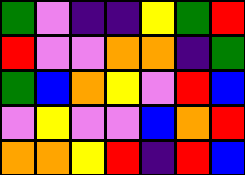[["green", "violet", "indigo", "indigo", "yellow", "green", "red"], ["red", "violet", "violet", "orange", "orange", "indigo", "green"], ["green", "blue", "orange", "yellow", "violet", "red", "blue"], ["violet", "yellow", "violet", "violet", "blue", "orange", "red"], ["orange", "orange", "yellow", "red", "indigo", "red", "blue"]]